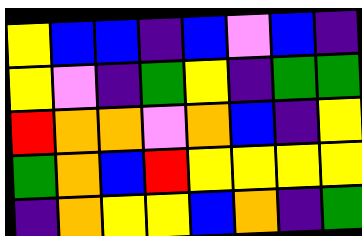[["yellow", "blue", "blue", "indigo", "blue", "violet", "blue", "indigo"], ["yellow", "violet", "indigo", "green", "yellow", "indigo", "green", "green"], ["red", "orange", "orange", "violet", "orange", "blue", "indigo", "yellow"], ["green", "orange", "blue", "red", "yellow", "yellow", "yellow", "yellow"], ["indigo", "orange", "yellow", "yellow", "blue", "orange", "indigo", "green"]]